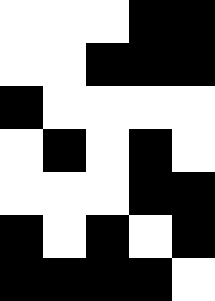[["white", "white", "white", "black", "black"], ["white", "white", "black", "black", "black"], ["black", "white", "white", "white", "white"], ["white", "black", "white", "black", "white"], ["white", "white", "white", "black", "black"], ["black", "white", "black", "white", "black"], ["black", "black", "black", "black", "white"]]